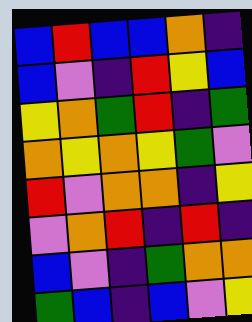[["blue", "red", "blue", "blue", "orange", "indigo"], ["blue", "violet", "indigo", "red", "yellow", "blue"], ["yellow", "orange", "green", "red", "indigo", "green"], ["orange", "yellow", "orange", "yellow", "green", "violet"], ["red", "violet", "orange", "orange", "indigo", "yellow"], ["violet", "orange", "red", "indigo", "red", "indigo"], ["blue", "violet", "indigo", "green", "orange", "orange"], ["green", "blue", "indigo", "blue", "violet", "yellow"]]